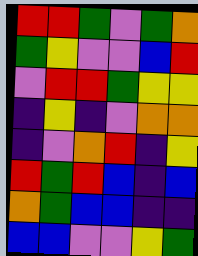[["red", "red", "green", "violet", "green", "orange"], ["green", "yellow", "violet", "violet", "blue", "red"], ["violet", "red", "red", "green", "yellow", "yellow"], ["indigo", "yellow", "indigo", "violet", "orange", "orange"], ["indigo", "violet", "orange", "red", "indigo", "yellow"], ["red", "green", "red", "blue", "indigo", "blue"], ["orange", "green", "blue", "blue", "indigo", "indigo"], ["blue", "blue", "violet", "violet", "yellow", "green"]]